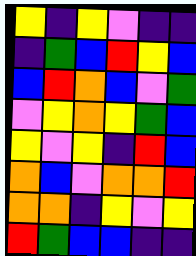[["yellow", "indigo", "yellow", "violet", "indigo", "indigo"], ["indigo", "green", "blue", "red", "yellow", "blue"], ["blue", "red", "orange", "blue", "violet", "green"], ["violet", "yellow", "orange", "yellow", "green", "blue"], ["yellow", "violet", "yellow", "indigo", "red", "blue"], ["orange", "blue", "violet", "orange", "orange", "red"], ["orange", "orange", "indigo", "yellow", "violet", "yellow"], ["red", "green", "blue", "blue", "indigo", "indigo"]]